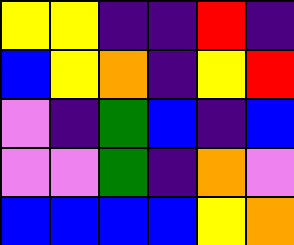[["yellow", "yellow", "indigo", "indigo", "red", "indigo"], ["blue", "yellow", "orange", "indigo", "yellow", "red"], ["violet", "indigo", "green", "blue", "indigo", "blue"], ["violet", "violet", "green", "indigo", "orange", "violet"], ["blue", "blue", "blue", "blue", "yellow", "orange"]]